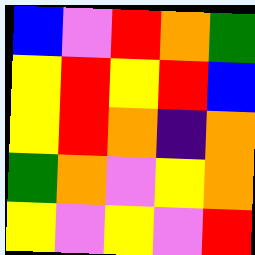[["blue", "violet", "red", "orange", "green"], ["yellow", "red", "yellow", "red", "blue"], ["yellow", "red", "orange", "indigo", "orange"], ["green", "orange", "violet", "yellow", "orange"], ["yellow", "violet", "yellow", "violet", "red"]]